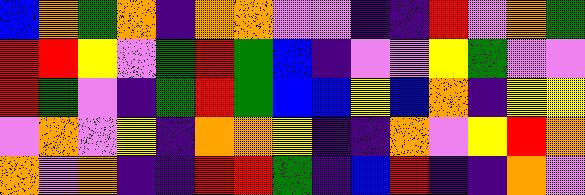[["blue", "orange", "green", "orange", "indigo", "orange", "orange", "violet", "violet", "indigo", "indigo", "red", "violet", "orange", "green"], ["red", "red", "yellow", "violet", "green", "red", "green", "blue", "indigo", "violet", "violet", "yellow", "green", "violet", "violet"], ["red", "green", "violet", "indigo", "green", "red", "green", "blue", "blue", "yellow", "blue", "orange", "indigo", "yellow", "yellow"], ["violet", "orange", "violet", "yellow", "indigo", "orange", "orange", "yellow", "indigo", "indigo", "orange", "violet", "yellow", "red", "orange"], ["orange", "violet", "orange", "indigo", "indigo", "red", "red", "green", "indigo", "blue", "red", "indigo", "indigo", "orange", "violet"]]